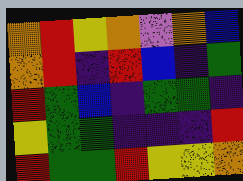[["orange", "red", "yellow", "orange", "violet", "orange", "blue"], ["orange", "red", "indigo", "red", "blue", "indigo", "green"], ["red", "green", "blue", "indigo", "green", "green", "indigo"], ["yellow", "green", "green", "indigo", "indigo", "indigo", "red"], ["red", "green", "green", "red", "yellow", "yellow", "orange"]]